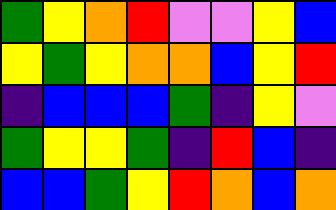[["green", "yellow", "orange", "red", "violet", "violet", "yellow", "blue"], ["yellow", "green", "yellow", "orange", "orange", "blue", "yellow", "red"], ["indigo", "blue", "blue", "blue", "green", "indigo", "yellow", "violet"], ["green", "yellow", "yellow", "green", "indigo", "red", "blue", "indigo"], ["blue", "blue", "green", "yellow", "red", "orange", "blue", "orange"]]